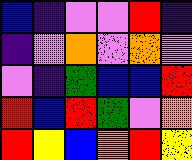[["blue", "indigo", "violet", "violet", "red", "indigo"], ["indigo", "violet", "orange", "violet", "orange", "violet"], ["violet", "indigo", "green", "blue", "blue", "red"], ["red", "blue", "red", "green", "violet", "orange"], ["red", "yellow", "blue", "orange", "red", "yellow"]]